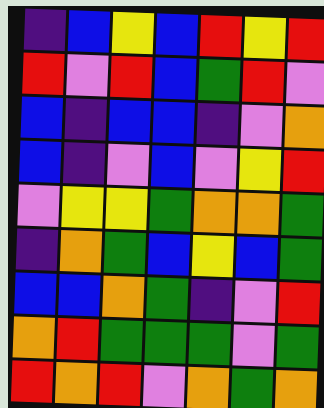[["indigo", "blue", "yellow", "blue", "red", "yellow", "red"], ["red", "violet", "red", "blue", "green", "red", "violet"], ["blue", "indigo", "blue", "blue", "indigo", "violet", "orange"], ["blue", "indigo", "violet", "blue", "violet", "yellow", "red"], ["violet", "yellow", "yellow", "green", "orange", "orange", "green"], ["indigo", "orange", "green", "blue", "yellow", "blue", "green"], ["blue", "blue", "orange", "green", "indigo", "violet", "red"], ["orange", "red", "green", "green", "green", "violet", "green"], ["red", "orange", "red", "violet", "orange", "green", "orange"]]